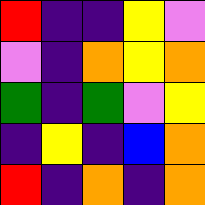[["red", "indigo", "indigo", "yellow", "violet"], ["violet", "indigo", "orange", "yellow", "orange"], ["green", "indigo", "green", "violet", "yellow"], ["indigo", "yellow", "indigo", "blue", "orange"], ["red", "indigo", "orange", "indigo", "orange"]]